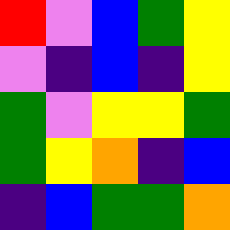[["red", "violet", "blue", "green", "yellow"], ["violet", "indigo", "blue", "indigo", "yellow"], ["green", "violet", "yellow", "yellow", "green"], ["green", "yellow", "orange", "indigo", "blue"], ["indigo", "blue", "green", "green", "orange"]]